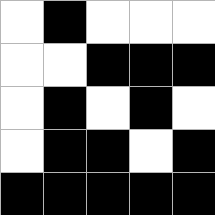[["white", "black", "white", "white", "white"], ["white", "white", "black", "black", "black"], ["white", "black", "white", "black", "white"], ["white", "black", "black", "white", "black"], ["black", "black", "black", "black", "black"]]